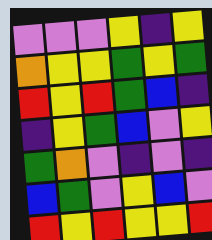[["violet", "violet", "violet", "yellow", "indigo", "yellow"], ["orange", "yellow", "yellow", "green", "yellow", "green"], ["red", "yellow", "red", "green", "blue", "indigo"], ["indigo", "yellow", "green", "blue", "violet", "yellow"], ["green", "orange", "violet", "indigo", "violet", "indigo"], ["blue", "green", "violet", "yellow", "blue", "violet"], ["red", "yellow", "red", "yellow", "yellow", "red"]]